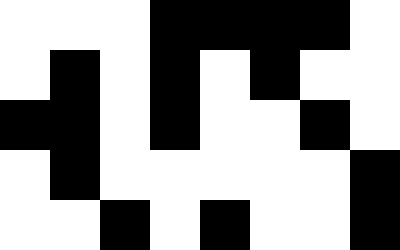[["white", "white", "white", "black", "black", "black", "black", "white"], ["white", "black", "white", "black", "white", "black", "white", "white"], ["black", "black", "white", "black", "white", "white", "black", "white"], ["white", "black", "white", "white", "white", "white", "white", "black"], ["white", "white", "black", "white", "black", "white", "white", "black"]]